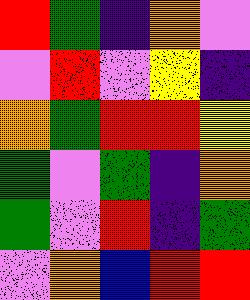[["red", "green", "indigo", "orange", "violet"], ["violet", "red", "violet", "yellow", "indigo"], ["orange", "green", "red", "red", "yellow"], ["green", "violet", "green", "indigo", "orange"], ["green", "violet", "red", "indigo", "green"], ["violet", "orange", "blue", "red", "red"]]